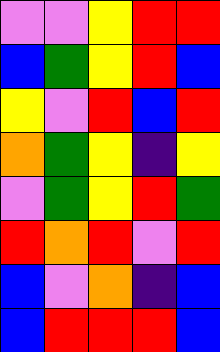[["violet", "violet", "yellow", "red", "red"], ["blue", "green", "yellow", "red", "blue"], ["yellow", "violet", "red", "blue", "red"], ["orange", "green", "yellow", "indigo", "yellow"], ["violet", "green", "yellow", "red", "green"], ["red", "orange", "red", "violet", "red"], ["blue", "violet", "orange", "indigo", "blue"], ["blue", "red", "red", "red", "blue"]]